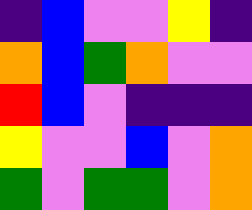[["indigo", "blue", "violet", "violet", "yellow", "indigo"], ["orange", "blue", "green", "orange", "violet", "violet"], ["red", "blue", "violet", "indigo", "indigo", "indigo"], ["yellow", "violet", "violet", "blue", "violet", "orange"], ["green", "violet", "green", "green", "violet", "orange"]]